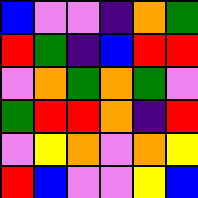[["blue", "violet", "violet", "indigo", "orange", "green"], ["red", "green", "indigo", "blue", "red", "red"], ["violet", "orange", "green", "orange", "green", "violet"], ["green", "red", "red", "orange", "indigo", "red"], ["violet", "yellow", "orange", "violet", "orange", "yellow"], ["red", "blue", "violet", "violet", "yellow", "blue"]]